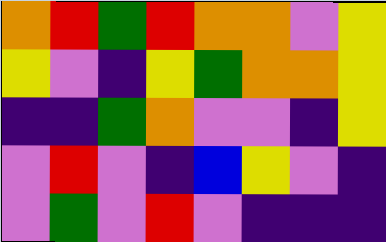[["orange", "red", "green", "red", "orange", "orange", "violet", "yellow"], ["yellow", "violet", "indigo", "yellow", "green", "orange", "orange", "yellow"], ["indigo", "indigo", "green", "orange", "violet", "violet", "indigo", "yellow"], ["violet", "red", "violet", "indigo", "blue", "yellow", "violet", "indigo"], ["violet", "green", "violet", "red", "violet", "indigo", "indigo", "indigo"]]